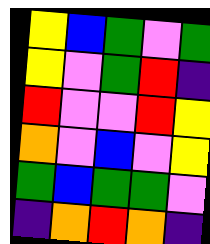[["yellow", "blue", "green", "violet", "green"], ["yellow", "violet", "green", "red", "indigo"], ["red", "violet", "violet", "red", "yellow"], ["orange", "violet", "blue", "violet", "yellow"], ["green", "blue", "green", "green", "violet"], ["indigo", "orange", "red", "orange", "indigo"]]